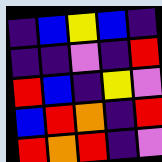[["indigo", "blue", "yellow", "blue", "indigo"], ["indigo", "indigo", "violet", "indigo", "red"], ["red", "blue", "indigo", "yellow", "violet"], ["blue", "red", "orange", "indigo", "red"], ["red", "orange", "red", "indigo", "violet"]]